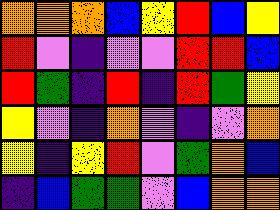[["orange", "orange", "orange", "blue", "yellow", "red", "blue", "yellow"], ["red", "violet", "indigo", "violet", "violet", "red", "red", "blue"], ["red", "green", "indigo", "red", "indigo", "red", "green", "yellow"], ["yellow", "violet", "indigo", "orange", "violet", "indigo", "violet", "orange"], ["yellow", "indigo", "yellow", "red", "violet", "green", "orange", "blue"], ["indigo", "blue", "green", "green", "violet", "blue", "orange", "orange"]]